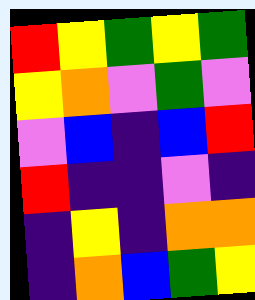[["red", "yellow", "green", "yellow", "green"], ["yellow", "orange", "violet", "green", "violet"], ["violet", "blue", "indigo", "blue", "red"], ["red", "indigo", "indigo", "violet", "indigo"], ["indigo", "yellow", "indigo", "orange", "orange"], ["indigo", "orange", "blue", "green", "yellow"]]